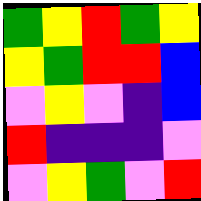[["green", "yellow", "red", "green", "yellow"], ["yellow", "green", "red", "red", "blue"], ["violet", "yellow", "violet", "indigo", "blue"], ["red", "indigo", "indigo", "indigo", "violet"], ["violet", "yellow", "green", "violet", "red"]]